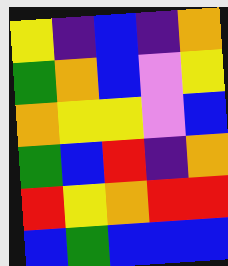[["yellow", "indigo", "blue", "indigo", "orange"], ["green", "orange", "blue", "violet", "yellow"], ["orange", "yellow", "yellow", "violet", "blue"], ["green", "blue", "red", "indigo", "orange"], ["red", "yellow", "orange", "red", "red"], ["blue", "green", "blue", "blue", "blue"]]